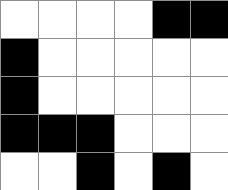[["white", "white", "white", "white", "black", "black"], ["black", "white", "white", "white", "white", "white"], ["black", "white", "white", "white", "white", "white"], ["black", "black", "black", "white", "white", "white"], ["white", "white", "black", "white", "black", "white"]]